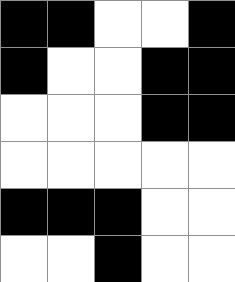[["black", "black", "white", "white", "black"], ["black", "white", "white", "black", "black"], ["white", "white", "white", "black", "black"], ["white", "white", "white", "white", "white"], ["black", "black", "black", "white", "white"], ["white", "white", "black", "white", "white"]]